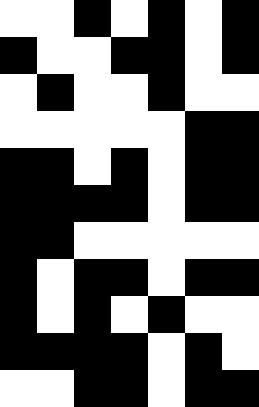[["white", "white", "black", "white", "black", "white", "black"], ["black", "white", "white", "black", "black", "white", "black"], ["white", "black", "white", "white", "black", "white", "white"], ["white", "white", "white", "white", "white", "black", "black"], ["black", "black", "white", "black", "white", "black", "black"], ["black", "black", "black", "black", "white", "black", "black"], ["black", "black", "white", "white", "white", "white", "white"], ["black", "white", "black", "black", "white", "black", "black"], ["black", "white", "black", "white", "black", "white", "white"], ["black", "black", "black", "black", "white", "black", "white"], ["white", "white", "black", "black", "white", "black", "black"]]